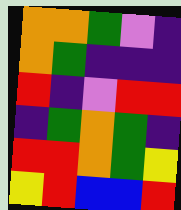[["orange", "orange", "green", "violet", "indigo"], ["orange", "green", "indigo", "indigo", "indigo"], ["red", "indigo", "violet", "red", "red"], ["indigo", "green", "orange", "green", "indigo"], ["red", "red", "orange", "green", "yellow"], ["yellow", "red", "blue", "blue", "red"]]